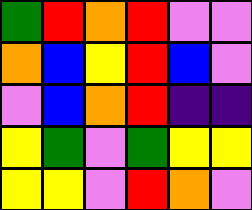[["green", "red", "orange", "red", "violet", "violet"], ["orange", "blue", "yellow", "red", "blue", "violet"], ["violet", "blue", "orange", "red", "indigo", "indigo"], ["yellow", "green", "violet", "green", "yellow", "yellow"], ["yellow", "yellow", "violet", "red", "orange", "violet"]]